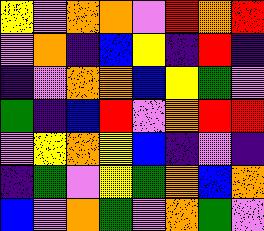[["yellow", "violet", "orange", "orange", "violet", "red", "orange", "red"], ["violet", "orange", "indigo", "blue", "yellow", "indigo", "red", "indigo"], ["indigo", "violet", "orange", "orange", "blue", "yellow", "green", "violet"], ["green", "indigo", "blue", "red", "violet", "orange", "red", "red"], ["violet", "yellow", "orange", "yellow", "blue", "indigo", "violet", "indigo"], ["indigo", "green", "violet", "yellow", "green", "orange", "blue", "orange"], ["blue", "violet", "orange", "green", "violet", "orange", "green", "violet"]]